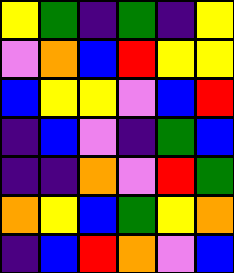[["yellow", "green", "indigo", "green", "indigo", "yellow"], ["violet", "orange", "blue", "red", "yellow", "yellow"], ["blue", "yellow", "yellow", "violet", "blue", "red"], ["indigo", "blue", "violet", "indigo", "green", "blue"], ["indigo", "indigo", "orange", "violet", "red", "green"], ["orange", "yellow", "blue", "green", "yellow", "orange"], ["indigo", "blue", "red", "orange", "violet", "blue"]]